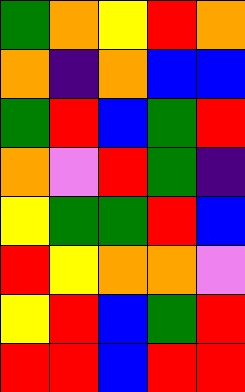[["green", "orange", "yellow", "red", "orange"], ["orange", "indigo", "orange", "blue", "blue"], ["green", "red", "blue", "green", "red"], ["orange", "violet", "red", "green", "indigo"], ["yellow", "green", "green", "red", "blue"], ["red", "yellow", "orange", "orange", "violet"], ["yellow", "red", "blue", "green", "red"], ["red", "red", "blue", "red", "red"]]